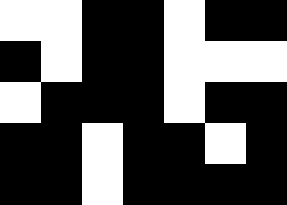[["white", "white", "black", "black", "white", "black", "black"], ["black", "white", "black", "black", "white", "white", "white"], ["white", "black", "black", "black", "white", "black", "black"], ["black", "black", "white", "black", "black", "white", "black"], ["black", "black", "white", "black", "black", "black", "black"]]